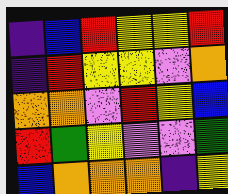[["indigo", "blue", "red", "yellow", "yellow", "red"], ["indigo", "red", "yellow", "yellow", "violet", "orange"], ["orange", "orange", "violet", "red", "yellow", "blue"], ["red", "green", "yellow", "violet", "violet", "green"], ["blue", "orange", "orange", "orange", "indigo", "yellow"]]